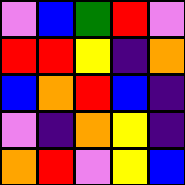[["violet", "blue", "green", "red", "violet"], ["red", "red", "yellow", "indigo", "orange"], ["blue", "orange", "red", "blue", "indigo"], ["violet", "indigo", "orange", "yellow", "indigo"], ["orange", "red", "violet", "yellow", "blue"]]